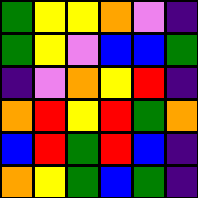[["green", "yellow", "yellow", "orange", "violet", "indigo"], ["green", "yellow", "violet", "blue", "blue", "green"], ["indigo", "violet", "orange", "yellow", "red", "indigo"], ["orange", "red", "yellow", "red", "green", "orange"], ["blue", "red", "green", "red", "blue", "indigo"], ["orange", "yellow", "green", "blue", "green", "indigo"]]